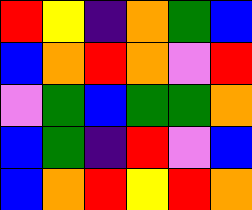[["red", "yellow", "indigo", "orange", "green", "blue"], ["blue", "orange", "red", "orange", "violet", "red"], ["violet", "green", "blue", "green", "green", "orange"], ["blue", "green", "indigo", "red", "violet", "blue"], ["blue", "orange", "red", "yellow", "red", "orange"]]